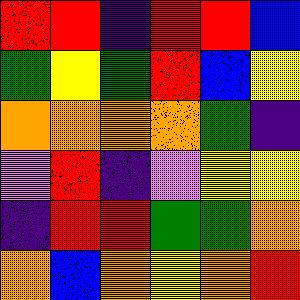[["red", "red", "indigo", "red", "red", "blue"], ["green", "yellow", "green", "red", "blue", "yellow"], ["orange", "orange", "orange", "orange", "green", "indigo"], ["violet", "red", "indigo", "violet", "yellow", "yellow"], ["indigo", "red", "red", "green", "green", "orange"], ["orange", "blue", "orange", "yellow", "orange", "red"]]